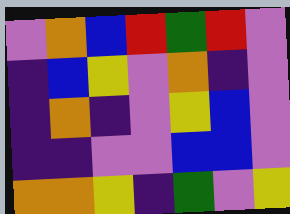[["violet", "orange", "blue", "red", "green", "red", "violet"], ["indigo", "blue", "yellow", "violet", "orange", "indigo", "violet"], ["indigo", "orange", "indigo", "violet", "yellow", "blue", "violet"], ["indigo", "indigo", "violet", "violet", "blue", "blue", "violet"], ["orange", "orange", "yellow", "indigo", "green", "violet", "yellow"]]